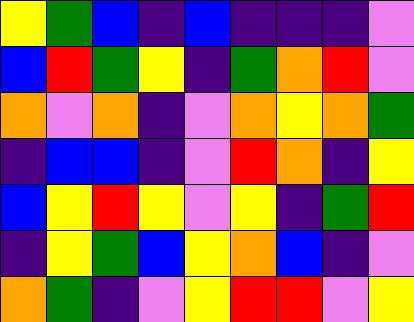[["yellow", "green", "blue", "indigo", "blue", "indigo", "indigo", "indigo", "violet"], ["blue", "red", "green", "yellow", "indigo", "green", "orange", "red", "violet"], ["orange", "violet", "orange", "indigo", "violet", "orange", "yellow", "orange", "green"], ["indigo", "blue", "blue", "indigo", "violet", "red", "orange", "indigo", "yellow"], ["blue", "yellow", "red", "yellow", "violet", "yellow", "indigo", "green", "red"], ["indigo", "yellow", "green", "blue", "yellow", "orange", "blue", "indigo", "violet"], ["orange", "green", "indigo", "violet", "yellow", "red", "red", "violet", "yellow"]]